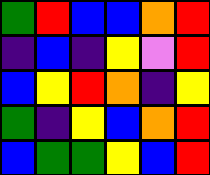[["green", "red", "blue", "blue", "orange", "red"], ["indigo", "blue", "indigo", "yellow", "violet", "red"], ["blue", "yellow", "red", "orange", "indigo", "yellow"], ["green", "indigo", "yellow", "blue", "orange", "red"], ["blue", "green", "green", "yellow", "blue", "red"]]